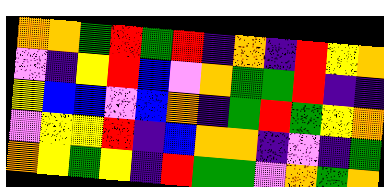[["orange", "orange", "green", "red", "green", "red", "indigo", "orange", "indigo", "red", "yellow", "orange"], ["violet", "indigo", "yellow", "red", "blue", "violet", "orange", "green", "green", "red", "indigo", "indigo"], ["yellow", "blue", "blue", "violet", "blue", "orange", "indigo", "green", "red", "green", "yellow", "orange"], ["violet", "yellow", "yellow", "red", "indigo", "blue", "orange", "orange", "indigo", "violet", "indigo", "green"], ["orange", "yellow", "green", "yellow", "indigo", "red", "green", "green", "violet", "orange", "green", "orange"]]